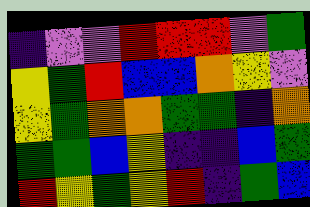[["indigo", "violet", "violet", "red", "red", "red", "violet", "green"], ["yellow", "green", "red", "blue", "blue", "orange", "yellow", "violet"], ["yellow", "green", "orange", "orange", "green", "green", "indigo", "orange"], ["green", "green", "blue", "yellow", "indigo", "indigo", "blue", "green"], ["red", "yellow", "green", "yellow", "red", "indigo", "green", "blue"]]